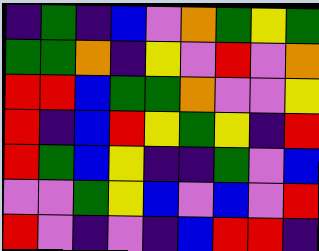[["indigo", "green", "indigo", "blue", "violet", "orange", "green", "yellow", "green"], ["green", "green", "orange", "indigo", "yellow", "violet", "red", "violet", "orange"], ["red", "red", "blue", "green", "green", "orange", "violet", "violet", "yellow"], ["red", "indigo", "blue", "red", "yellow", "green", "yellow", "indigo", "red"], ["red", "green", "blue", "yellow", "indigo", "indigo", "green", "violet", "blue"], ["violet", "violet", "green", "yellow", "blue", "violet", "blue", "violet", "red"], ["red", "violet", "indigo", "violet", "indigo", "blue", "red", "red", "indigo"]]